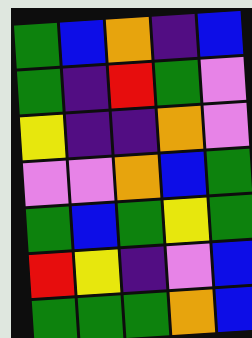[["green", "blue", "orange", "indigo", "blue"], ["green", "indigo", "red", "green", "violet"], ["yellow", "indigo", "indigo", "orange", "violet"], ["violet", "violet", "orange", "blue", "green"], ["green", "blue", "green", "yellow", "green"], ["red", "yellow", "indigo", "violet", "blue"], ["green", "green", "green", "orange", "blue"]]